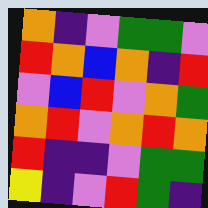[["orange", "indigo", "violet", "green", "green", "violet"], ["red", "orange", "blue", "orange", "indigo", "red"], ["violet", "blue", "red", "violet", "orange", "green"], ["orange", "red", "violet", "orange", "red", "orange"], ["red", "indigo", "indigo", "violet", "green", "green"], ["yellow", "indigo", "violet", "red", "green", "indigo"]]